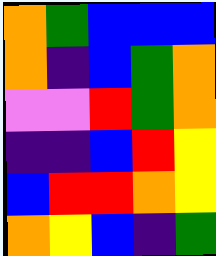[["orange", "green", "blue", "blue", "blue"], ["orange", "indigo", "blue", "green", "orange"], ["violet", "violet", "red", "green", "orange"], ["indigo", "indigo", "blue", "red", "yellow"], ["blue", "red", "red", "orange", "yellow"], ["orange", "yellow", "blue", "indigo", "green"]]